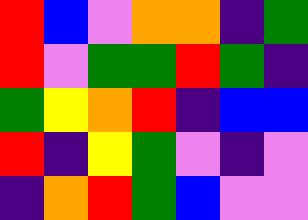[["red", "blue", "violet", "orange", "orange", "indigo", "green"], ["red", "violet", "green", "green", "red", "green", "indigo"], ["green", "yellow", "orange", "red", "indigo", "blue", "blue"], ["red", "indigo", "yellow", "green", "violet", "indigo", "violet"], ["indigo", "orange", "red", "green", "blue", "violet", "violet"]]